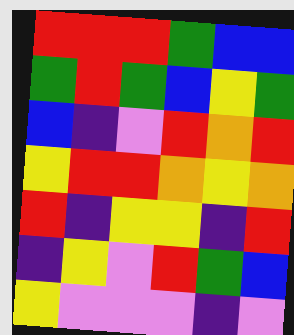[["red", "red", "red", "green", "blue", "blue"], ["green", "red", "green", "blue", "yellow", "green"], ["blue", "indigo", "violet", "red", "orange", "red"], ["yellow", "red", "red", "orange", "yellow", "orange"], ["red", "indigo", "yellow", "yellow", "indigo", "red"], ["indigo", "yellow", "violet", "red", "green", "blue"], ["yellow", "violet", "violet", "violet", "indigo", "violet"]]